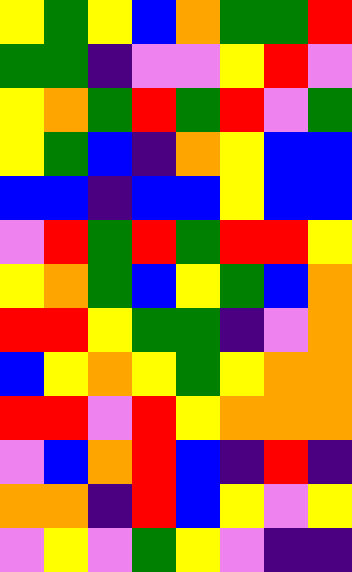[["yellow", "green", "yellow", "blue", "orange", "green", "green", "red"], ["green", "green", "indigo", "violet", "violet", "yellow", "red", "violet"], ["yellow", "orange", "green", "red", "green", "red", "violet", "green"], ["yellow", "green", "blue", "indigo", "orange", "yellow", "blue", "blue"], ["blue", "blue", "indigo", "blue", "blue", "yellow", "blue", "blue"], ["violet", "red", "green", "red", "green", "red", "red", "yellow"], ["yellow", "orange", "green", "blue", "yellow", "green", "blue", "orange"], ["red", "red", "yellow", "green", "green", "indigo", "violet", "orange"], ["blue", "yellow", "orange", "yellow", "green", "yellow", "orange", "orange"], ["red", "red", "violet", "red", "yellow", "orange", "orange", "orange"], ["violet", "blue", "orange", "red", "blue", "indigo", "red", "indigo"], ["orange", "orange", "indigo", "red", "blue", "yellow", "violet", "yellow"], ["violet", "yellow", "violet", "green", "yellow", "violet", "indigo", "indigo"]]